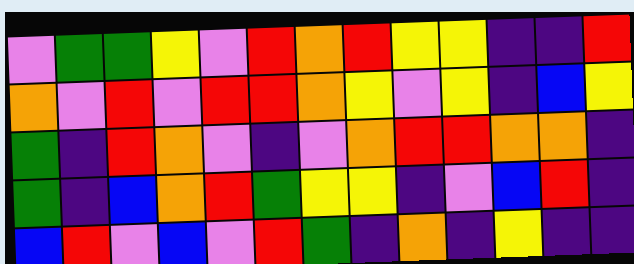[["violet", "green", "green", "yellow", "violet", "red", "orange", "red", "yellow", "yellow", "indigo", "indigo", "red"], ["orange", "violet", "red", "violet", "red", "red", "orange", "yellow", "violet", "yellow", "indigo", "blue", "yellow"], ["green", "indigo", "red", "orange", "violet", "indigo", "violet", "orange", "red", "red", "orange", "orange", "indigo"], ["green", "indigo", "blue", "orange", "red", "green", "yellow", "yellow", "indigo", "violet", "blue", "red", "indigo"], ["blue", "red", "violet", "blue", "violet", "red", "green", "indigo", "orange", "indigo", "yellow", "indigo", "indigo"]]